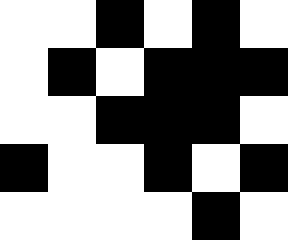[["white", "white", "black", "white", "black", "white"], ["white", "black", "white", "black", "black", "black"], ["white", "white", "black", "black", "black", "white"], ["black", "white", "white", "black", "white", "black"], ["white", "white", "white", "white", "black", "white"]]